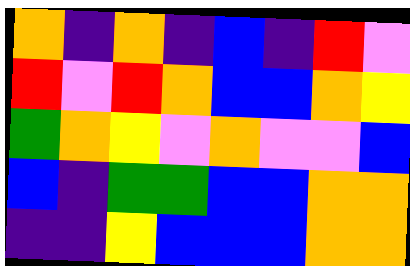[["orange", "indigo", "orange", "indigo", "blue", "indigo", "red", "violet"], ["red", "violet", "red", "orange", "blue", "blue", "orange", "yellow"], ["green", "orange", "yellow", "violet", "orange", "violet", "violet", "blue"], ["blue", "indigo", "green", "green", "blue", "blue", "orange", "orange"], ["indigo", "indigo", "yellow", "blue", "blue", "blue", "orange", "orange"]]